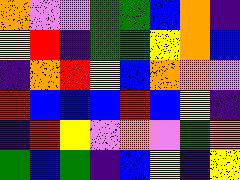[["orange", "violet", "violet", "green", "green", "blue", "orange", "indigo"], ["yellow", "red", "indigo", "green", "green", "yellow", "orange", "blue"], ["indigo", "orange", "red", "yellow", "blue", "orange", "orange", "violet"], ["red", "blue", "blue", "blue", "red", "blue", "yellow", "indigo"], ["indigo", "red", "yellow", "violet", "orange", "violet", "green", "orange"], ["green", "blue", "green", "indigo", "blue", "yellow", "indigo", "yellow"]]